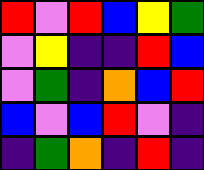[["red", "violet", "red", "blue", "yellow", "green"], ["violet", "yellow", "indigo", "indigo", "red", "blue"], ["violet", "green", "indigo", "orange", "blue", "red"], ["blue", "violet", "blue", "red", "violet", "indigo"], ["indigo", "green", "orange", "indigo", "red", "indigo"]]